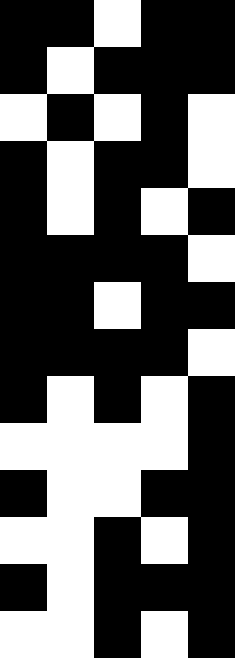[["black", "black", "white", "black", "black"], ["black", "white", "black", "black", "black"], ["white", "black", "white", "black", "white"], ["black", "white", "black", "black", "white"], ["black", "white", "black", "white", "black"], ["black", "black", "black", "black", "white"], ["black", "black", "white", "black", "black"], ["black", "black", "black", "black", "white"], ["black", "white", "black", "white", "black"], ["white", "white", "white", "white", "black"], ["black", "white", "white", "black", "black"], ["white", "white", "black", "white", "black"], ["black", "white", "black", "black", "black"], ["white", "white", "black", "white", "black"]]